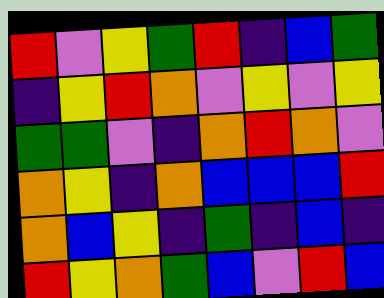[["red", "violet", "yellow", "green", "red", "indigo", "blue", "green"], ["indigo", "yellow", "red", "orange", "violet", "yellow", "violet", "yellow"], ["green", "green", "violet", "indigo", "orange", "red", "orange", "violet"], ["orange", "yellow", "indigo", "orange", "blue", "blue", "blue", "red"], ["orange", "blue", "yellow", "indigo", "green", "indigo", "blue", "indigo"], ["red", "yellow", "orange", "green", "blue", "violet", "red", "blue"]]